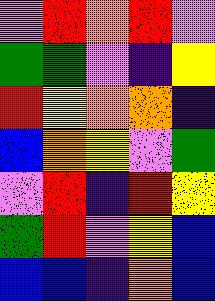[["violet", "red", "orange", "red", "violet"], ["green", "green", "violet", "indigo", "yellow"], ["red", "yellow", "orange", "orange", "indigo"], ["blue", "orange", "yellow", "violet", "green"], ["violet", "red", "indigo", "red", "yellow"], ["green", "red", "violet", "yellow", "blue"], ["blue", "blue", "indigo", "orange", "blue"]]